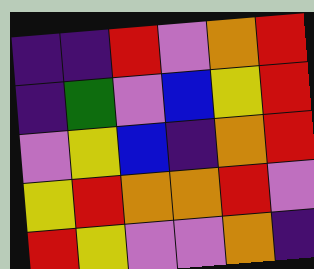[["indigo", "indigo", "red", "violet", "orange", "red"], ["indigo", "green", "violet", "blue", "yellow", "red"], ["violet", "yellow", "blue", "indigo", "orange", "red"], ["yellow", "red", "orange", "orange", "red", "violet"], ["red", "yellow", "violet", "violet", "orange", "indigo"]]